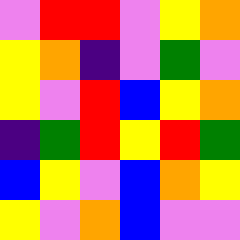[["violet", "red", "red", "violet", "yellow", "orange"], ["yellow", "orange", "indigo", "violet", "green", "violet"], ["yellow", "violet", "red", "blue", "yellow", "orange"], ["indigo", "green", "red", "yellow", "red", "green"], ["blue", "yellow", "violet", "blue", "orange", "yellow"], ["yellow", "violet", "orange", "blue", "violet", "violet"]]